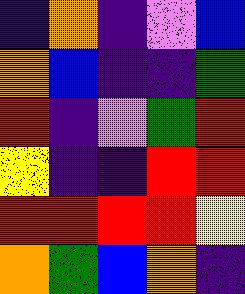[["indigo", "orange", "indigo", "violet", "blue"], ["orange", "blue", "indigo", "indigo", "green"], ["red", "indigo", "violet", "green", "red"], ["yellow", "indigo", "indigo", "red", "red"], ["red", "red", "red", "red", "yellow"], ["orange", "green", "blue", "orange", "indigo"]]